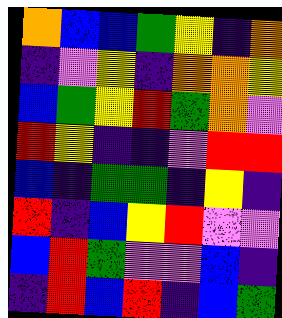[["orange", "blue", "blue", "green", "yellow", "indigo", "orange"], ["indigo", "violet", "yellow", "indigo", "orange", "orange", "yellow"], ["blue", "green", "yellow", "red", "green", "orange", "violet"], ["red", "yellow", "indigo", "indigo", "violet", "red", "red"], ["blue", "indigo", "green", "green", "indigo", "yellow", "indigo"], ["red", "indigo", "blue", "yellow", "red", "violet", "violet"], ["blue", "red", "green", "violet", "violet", "blue", "indigo"], ["indigo", "red", "blue", "red", "indigo", "blue", "green"]]